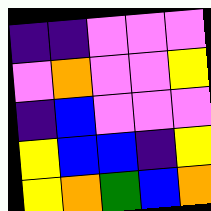[["indigo", "indigo", "violet", "violet", "violet"], ["violet", "orange", "violet", "violet", "yellow"], ["indigo", "blue", "violet", "violet", "violet"], ["yellow", "blue", "blue", "indigo", "yellow"], ["yellow", "orange", "green", "blue", "orange"]]